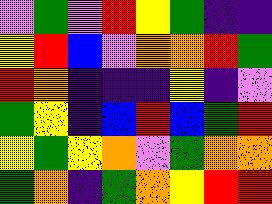[["violet", "green", "violet", "red", "yellow", "green", "indigo", "indigo"], ["yellow", "red", "blue", "violet", "orange", "orange", "red", "green"], ["red", "orange", "indigo", "indigo", "indigo", "yellow", "indigo", "violet"], ["green", "yellow", "indigo", "blue", "red", "blue", "green", "red"], ["yellow", "green", "yellow", "orange", "violet", "green", "orange", "orange"], ["green", "orange", "indigo", "green", "orange", "yellow", "red", "red"]]